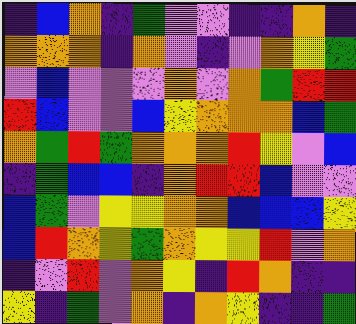[["indigo", "blue", "orange", "indigo", "green", "violet", "violet", "indigo", "indigo", "orange", "indigo"], ["orange", "orange", "orange", "indigo", "orange", "violet", "indigo", "violet", "orange", "yellow", "green"], ["violet", "blue", "violet", "violet", "violet", "orange", "violet", "orange", "green", "red", "red"], ["red", "blue", "violet", "violet", "blue", "yellow", "orange", "orange", "orange", "blue", "green"], ["orange", "green", "red", "green", "orange", "orange", "orange", "red", "yellow", "violet", "blue"], ["indigo", "green", "blue", "blue", "indigo", "orange", "red", "red", "blue", "violet", "violet"], ["blue", "green", "violet", "yellow", "yellow", "orange", "orange", "blue", "blue", "blue", "yellow"], ["blue", "red", "orange", "yellow", "green", "orange", "yellow", "yellow", "red", "violet", "orange"], ["indigo", "violet", "red", "violet", "orange", "yellow", "indigo", "red", "orange", "indigo", "indigo"], ["yellow", "indigo", "green", "violet", "orange", "indigo", "orange", "yellow", "indigo", "indigo", "green"]]